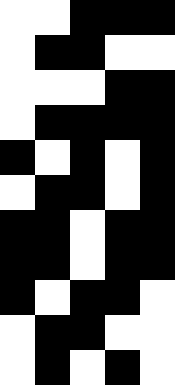[["white", "white", "black", "black", "black"], ["white", "black", "black", "white", "white"], ["white", "white", "white", "black", "black"], ["white", "black", "black", "black", "black"], ["black", "white", "black", "white", "black"], ["white", "black", "black", "white", "black"], ["black", "black", "white", "black", "black"], ["black", "black", "white", "black", "black"], ["black", "white", "black", "black", "white"], ["white", "black", "black", "white", "white"], ["white", "black", "white", "black", "white"]]